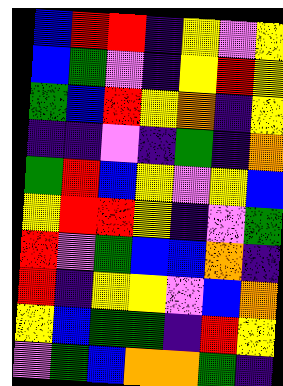[["blue", "red", "red", "indigo", "yellow", "violet", "yellow"], ["blue", "green", "violet", "indigo", "yellow", "red", "yellow"], ["green", "blue", "red", "yellow", "orange", "indigo", "yellow"], ["indigo", "indigo", "violet", "indigo", "green", "indigo", "orange"], ["green", "red", "blue", "yellow", "violet", "yellow", "blue"], ["yellow", "red", "red", "yellow", "indigo", "violet", "green"], ["red", "violet", "green", "blue", "blue", "orange", "indigo"], ["red", "indigo", "yellow", "yellow", "violet", "blue", "orange"], ["yellow", "blue", "green", "green", "indigo", "red", "yellow"], ["violet", "green", "blue", "orange", "orange", "green", "indigo"]]